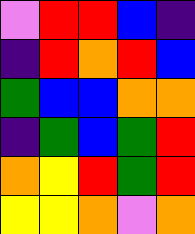[["violet", "red", "red", "blue", "indigo"], ["indigo", "red", "orange", "red", "blue"], ["green", "blue", "blue", "orange", "orange"], ["indigo", "green", "blue", "green", "red"], ["orange", "yellow", "red", "green", "red"], ["yellow", "yellow", "orange", "violet", "orange"]]